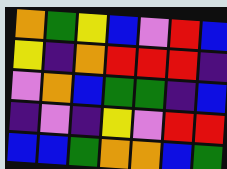[["orange", "green", "yellow", "blue", "violet", "red", "blue"], ["yellow", "indigo", "orange", "red", "red", "red", "indigo"], ["violet", "orange", "blue", "green", "green", "indigo", "blue"], ["indigo", "violet", "indigo", "yellow", "violet", "red", "red"], ["blue", "blue", "green", "orange", "orange", "blue", "green"]]